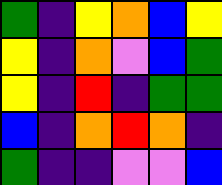[["green", "indigo", "yellow", "orange", "blue", "yellow"], ["yellow", "indigo", "orange", "violet", "blue", "green"], ["yellow", "indigo", "red", "indigo", "green", "green"], ["blue", "indigo", "orange", "red", "orange", "indigo"], ["green", "indigo", "indigo", "violet", "violet", "blue"]]